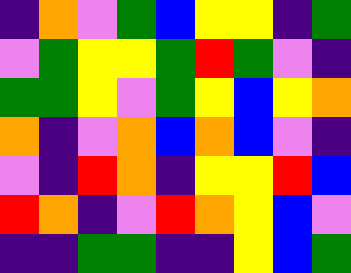[["indigo", "orange", "violet", "green", "blue", "yellow", "yellow", "indigo", "green"], ["violet", "green", "yellow", "yellow", "green", "red", "green", "violet", "indigo"], ["green", "green", "yellow", "violet", "green", "yellow", "blue", "yellow", "orange"], ["orange", "indigo", "violet", "orange", "blue", "orange", "blue", "violet", "indigo"], ["violet", "indigo", "red", "orange", "indigo", "yellow", "yellow", "red", "blue"], ["red", "orange", "indigo", "violet", "red", "orange", "yellow", "blue", "violet"], ["indigo", "indigo", "green", "green", "indigo", "indigo", "yellow", "blue", "green"]]